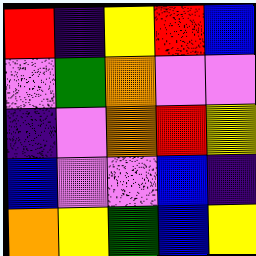[["red", "indigo", "yellow", "red", "blue"], ["violet", "green", "orange", "violet", "violet"], ["indigo", "violet", "orange", "red", "yellow"], ["blue", "violet", "violet", "blue", "indigo"], ["orange", "yellow", "green", "blue", "yellow"]]